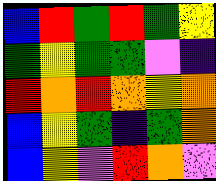[["blue", "red", "green", "red", "green", "yellow"], ["green", "yellow", "green", "green", "violet", "indigo"], ["red", "orange", "red", "orange", "yellow", "orange"], ["blue", "yellow", "green", "indigo", "green", "orange"], ["blue", "yellow", "violet", "red", "orange", "violet"]]